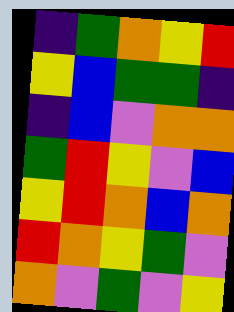[["indigo", "green", "orange", "yellow", "red"], ["yellow", "blue", "green", "green", "indigo"], ["indigo", "blue", "violet", "orange", "orange"], ["green", "red", "yellow", "violet", "blue"], ["yellow", "red", "orange", "blue", "orange"], ["red", "orange", "yellow", "green", "violet"], ["orange", "violet", "green", "violet", "yellow"]]